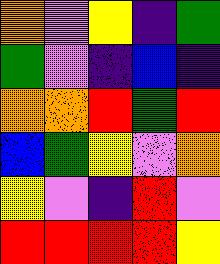[["orange", "violet", "yellow", "indigo", "green"], ["green", "violet", "indigo", "blue", "indigo"], ["orange", "orange", "red", "green", "red"], ["blue", "green", "yellow", "violet", "orange"], ["yellow", "violet", "indigo", "red", "violet"], ["red", "red", "red", "red", "yellow"]]